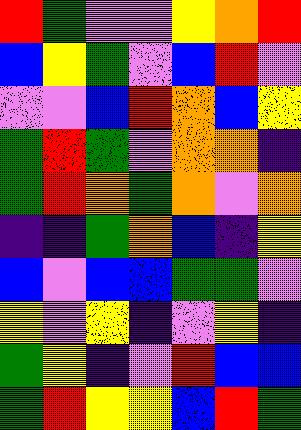[["red", "green", "violet", "violet", "yellow", "orange", "red"], ["blue", "yellow", "green", "violet", "blue", "red", "violet"], ["violet", "violet", "blue", "red", "orange", "blue", "yellow"], ["green", "red", "green", "violet", "orange", "orange", "indigo"], ["green", "red", "orange", "green", "orange", "violet", "orange"], ["indigo", "indigo", "green", "orange", "blue", "indigo", "yellow"], ["blue", "violet", "blue", "blue", "green", "green", "violet"], ["yellow", "violet", "yellow", "indigo", "violet", "yellow", "indigo"], ["green", "yellow", "indigo", "violet", "red", "blue", "blue"], ["green", "red", "yellow", "yellow", "blue", "red", "green"]]